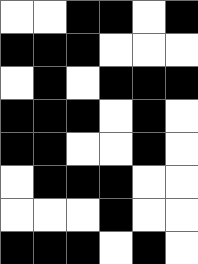[["white", "white", "black", "black", "white", "black"], ["black", "black", "black", "white", "white", "white"], ["white", "black", "white", "black", "black", "black"], ["black", "black", "black", "white", "black", "white"], ["black", "black", "white", "white", "black", "white"], ["white", "black", "black", "black", "white", "white"], ["white", "white", "white", "black", "white", "white"], ["black", "black", "black", "white", "black", "white"]]